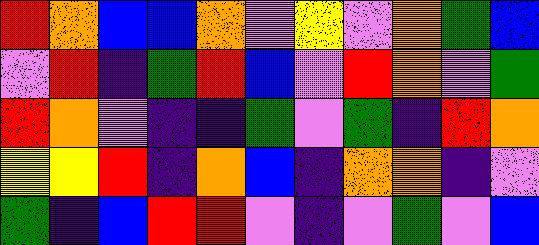[["red", "orange", "blue", "blue", "orange", "violet", "yellow", "violet", "orange", "green", "blue"], ["violet", "red", "indigo", "green", "red", "blue", "violet", "red", "orange", "violet", "green"], ["red", "orange", "violet", "indigo", "indigo", "green", "violet", "green", "indigo", "red", "orange"], ["yellow", "yellow", "red", "indigo", "orange", "blue", "indigo", "orange", "orange", "indigo", "violet"], ["green", "indigo", "blue", "red", "red", "violet", "indigo", "violet", "green", "violet", "blue"]]